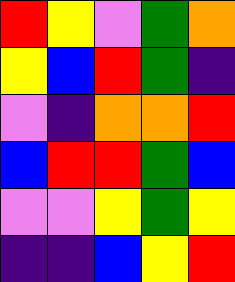[["red", "yellow", "violet", "green", "orange"], ["yellow", "blue", "red", "green", "indigo"], ["violet", "indigo", "orange", "orange", "red"], ["blue", "red", "red", "green", "blue"], ["violet", "violet", "yellow", "green", "yellow"], ["indigo", "indigo", "blue", "yellow", "red"]]